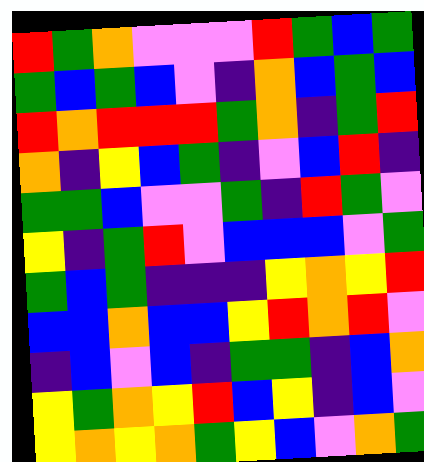[["red", "green", "orange", "violet", "violet", "violet", "red", "green", "blue", "green"], ["green", "blue", "green", "blue", "violet", "indigo", "orange", "blue", "green", "blue"], ["red", "orange", "red", "red", "red", "green", "orange", "indigo", "green", "red"], ["orange", "indigo", "yellow", "blue", "green", "indigo", "violet", "blue", "red", "indigo"], ["green", "green", "blue", "violet", "violet", "green", "indigo", "red", "green", "violet"], ["yellow", "indigo", "green", "red", "violet", "blue", "blue", "blue", "violet", "green"], ["green", "blue", "green", "indigo", "indigo", "indigo", "yellow", "orange", "yellow", "red"], ["blue", "blue", "orange", "blue", "blue", "yellow", "red", "orange", "red", "violet"], ["indigo", "blue", "violet", "blue", "indigo", "green", "green", "indigo", "blue", "orange"], ["yellow", "green", "orange", "yellow", "red", "blue", "yellow", "indigo", "blue", "violet"], ["yellow", "orange", "yellow", "orange", "green", "yellow", "blue", "violet", "orange", "green"]]